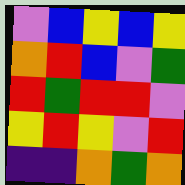[["violet", "blue", "yellow", "blue", "yellow"], ["orange", "red", "blue", "violet", "green"], ["red", "green", "red", "red", "violet"], ["yellow", "red", "yellow", "violet", "red"], ["indigo", "indigo", "orange", "green", "orange"]]